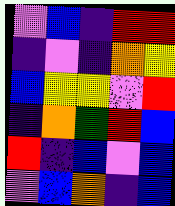[["violet", "blue", "indigo", "red", "red"], ["indigo", "violet", "indigo", "orange", "yellow"], ["blue", "yellow", "yellow", "violet", "red"], ["indigo", "orange", "green", "red", "blue"], ["red", "indigo", "blue", "violet", "blue"], ["violet", "blue", "orange", "indigo", "blue"]]